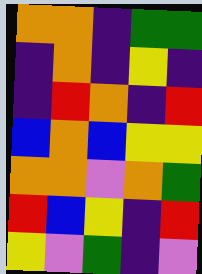[["orange", "orange", "indigo", "green", "green"], ["indigo", "orange", "indigo", "yellow", "indigo"], ["indigo", "red", "orange", "indigo", "red"], ["blue", "orange", "blue", "yellow", "yellow"], ["orange", "orange", "violet", "orange", "green"], ["red", "blue", "yellow", "indigo", "red"], ["yellow", "violet", "green", "indigo", "violet"]]